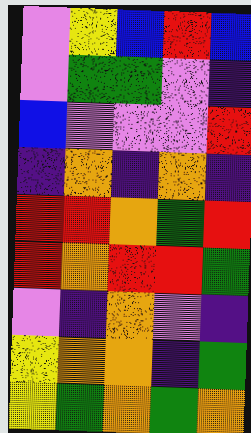[["violet", "yellow", "blue", "red", "blue"], ["violet", "green", "green", "violet", "indigo"], ["blue", "violet", "violet", "violet", "red"], ["indigo", "orange", "indigo", "orange", "indigo"], ["red", "red", "orange", "green", "red"], ["red", "orange", "red", "red", "green"], ["violet", "indigo", "orange", "violet", "indigo"], ["yellow", "orange", "orange", "indigo", "green"], ["yellow", "green", "orange", "green", "orange"]]